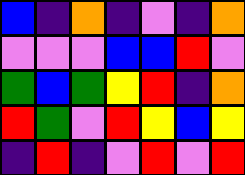[["blue", "indigo", "orange", "indigo", "violet", "indigo", "orange"], ["violet", "violet", "violet", "blue", "blue", "red", "violet"], ["green", "blue", "green", "yellow", "red", "indigo", "orange"], ["red", "green", "violet", "red", "yellow", "blue", "yellow"], ["indigo", "red", "indigo", "violet", "red", "violet", "red"]]